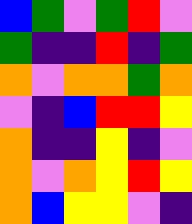[["blue", "green", "violet", "green", "red", "violet"], ["green", "indigo", "indigo", "red", "indigo", "green"], ["orange", "violet", "orange", "orange", "green", "orange"], ["violet", "indigo", "blue", "red", "red", "yellow"], ["orange", "indigo", "indigo", "yellow", "indigo", "violet"], ["orange", "violet", "orange", "yellow", "red", "yellow"], ["orange", "blue", "yellow", "yellow", "violet", "indigo"]]